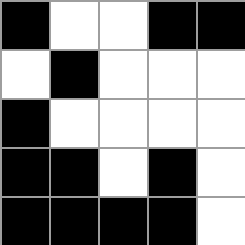[["black", "white", "white", "black", "black"], ["white", "black", "white", "white", "white"], ["black", "white", "white", "white", "white"], ["black", "black", "white", "black", "white"], ["black", "black", "black", "black", "white"]]